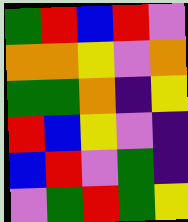[["green", "red", "blue", "red", "violet"], ["orange", "orange", "yellow", "violet", "orange"], ["green", "green", "orange", "indigo", "yellow"], ["red", "blue", "yellow", "violet", "indigo"], ["blue", "red", "violet", "green", "indigo"], ["violet", "green", "red", "green", "yellow"]]